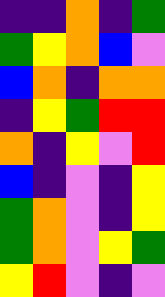[["indigo", "indigo", "orange", "indigo", "green"], ["green", "yellow", "orange", "blue", "violet"], ["blue", "orange", "indigo", "orange", "orange"], ["indigo", "yellow", "green", "red", "red"], ["orange", "indigo", "yellow", "violet", "red"], ["blue", "indigo", "violet", "indigo", "yellow"], ["green", "orange", "violet", "indigo", "yellow"], ["green", "orange", "violet", "yellow", "green"], ["yellow", "red", "violet", "indigo", "violet"]]